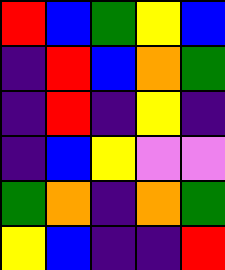[["red", "blue", "green", "yellow", "blue"], ["indigo", "red", "blue", "orange", "green"], ["indigo", "red", "indigo", "yellow", "indigo"], ["indigo", "blue", "yellow", "violet", "violet"], ["green", "orange", "indigo", "orange", "green"], ["yellow", "blue", "indigo", "indigo", "red"]]